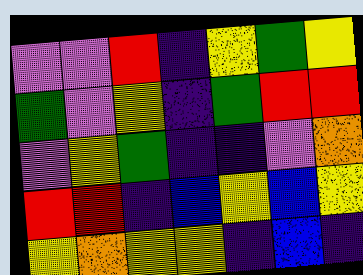[["violet", "violet", "red", "indigo", "yellow", "green", "yellow"], ["green", "violet", "yellow", "indigo", "green", "red", "red"], ["violet", "yellow", "green", "indigo", "indigo", "violet", "orange"], ["red", "red", "indigo", "blue", "yellow", "blue", "yellow"], ["yellow", "orange", "yellow", "yellow", "indigo", "blue", "indigo"]]